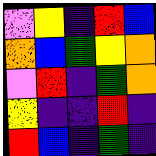[["violet", "yellow", "indigo", "red", "blue"], ["orange", "blue", "green", "yellow", "orange"], ["violet", "red", "indigo", "green", "orange"], ["yellow", "indigo", "indigo", "red", "indigo"], ["red", "blue", "indigo", "green", "indigo"]]